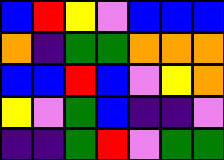[["blue", "red", "yellow", "violet", "blue", "blue", "blue"], ["orange", "indigo", "green", "green", "orange", "orange", "orange"], ["blue", "blue", "red", "blue", "violet", "yellow", "orange"], ["yellow", "violet", "green", "blue", "indigo", "indigo", "violet"], ["indigo", "indigo", "green", "red", "violet", "green", "green"]]